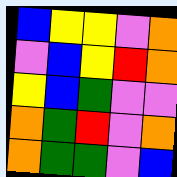[["blue", "yellow", "yellow", "violet", "orange"], ["violet", "blue", "yellow", "red", "orange"], ["yellow", "blue", "green", "violet", "violet"], ["orange", "green", "red", "violet", "orange"], ["orange", "green", "green", "violet", "blue"]]